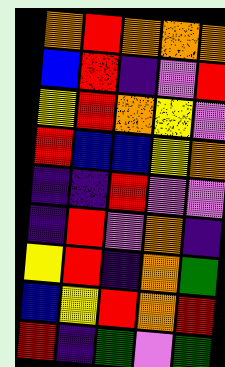[["orange", "red", "orange", "orange", "orange"], ["blue", "red", "indigo", "violet", "red"], ["yellow", "red", "orange", "yellow", "violet"], ["red", "blue", "blue", "yellow", "orange"], ["indigo", "indigo", "red", "violet", "violet"], ["indigo", "red", "violet", "orange", "indigo"], ["yellow", "red", "indigo", "orange", "green"], ["blue", "yellow", "red", "orange", "red"], ["red", "indigo", "green", "violet", "green"]]